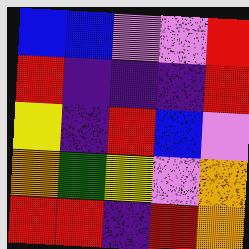[["blue", "blue", "violet", "violet", "red"], ["red", "indigo", "indigo", "indigo", "red"], ["yellow", "indigo", "red", "blue", "violet"], ["orange", "green", "yellow", "violet", "orange"], ["red", "red", "indigo", "red", "orange"]]